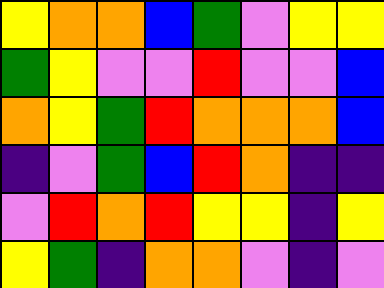[["yellow", "orange", "orange", "blue", "green", "violet", "yellow", "yellow"], ["green", "yellow", "violet", "violet", "red", "violet", "violet", "blue"], ["orange", "yellow", "green", "red", "orange", "orange", "orange", "blue"], ["indigo", "violet", "green", "blue", "red", "orange", "indigo", "indigo"], ["violet", "red", "orange", "red", "yellow", "yellow", "indigo", "yellow"], ["yellow", "green", "indigo", "orange", "orange", "violet", "indigo", "violet"]]